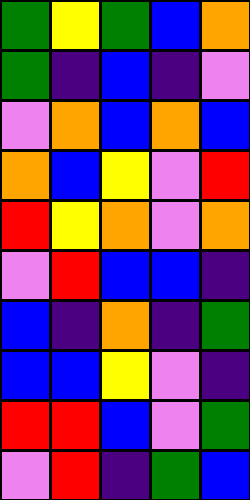[["green", "yellow", "green", "blue", "orange"], ["green", "indigo", "blue", "indigo", "violet"], ["violet", "orange", "blue", "orange", "blue"], ["orange", "blue", "yellow", "violet", "red"], ["red", "yellow", "orange", "violet", "orange"], ["violet", "red", "blue", "blue", "indigo"], ["blue", "indigo", "orange", "indigo", "green"], ["blue", "blue", "yellow", "violet", "indigo"], ["red", "red", "blue", "violet", "green"], ["violet", "red", "indigo", "green", "blue"]]